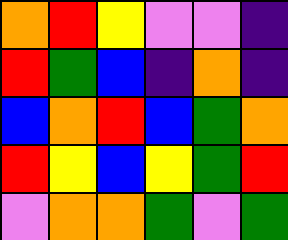[["orange", "red", "yellow", "violet", "violet", "indigo"], ["red", "green", "blue", "indigo", "orange", "indigo"], ["blue", "orange", "red", "blue", "green", "orange"], ["red", "yellow", "blue", "yellow", "green", "red"], ["violet", "orange", "orange", "green", "violet", "green"]]